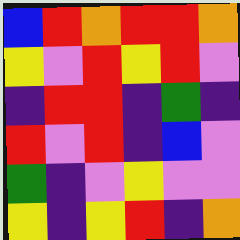[["blue", "red", "orange", "red", "red", "orange"], ["yellow", "violet", "red", "yellow", "red", "violet"], ["indigo", "red", "red", "indigo", "green", "indigo"], ["red", "violet", "red", "indigo", "blue", "violet"], ["green", "indigo", "violet", "yellow", "violet", "violet"], ["yellow", "indigo", "yellow", "red", "indigo", "orange"]]